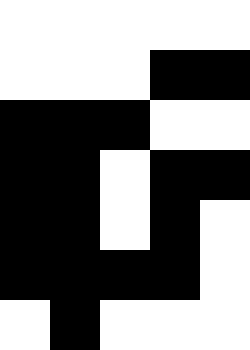[["white", "white", "white", "white", "white"], ["white", "white", "white", "black", "black"], ["black", "black", "black", "white", "white"], ["black", "black", "white", "black", "black"], ["black", "black", "white", "black", "white"], ["black", "black", "black", "black", "white"], ["white", "black", "white", "white", "white"]]